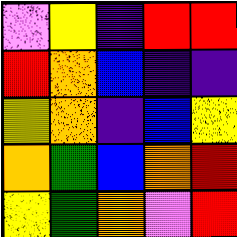[["violet", "yellow", "indigo", "red", "red"], ["red", "orange", "blue", "indigo", "indigo"], ["yellow", "orange", "indigo", "blue", "yellow"], ["orange", "green", "blue", "orange", "red"], ["yellow", "green", "orange", "violet", "red"]]